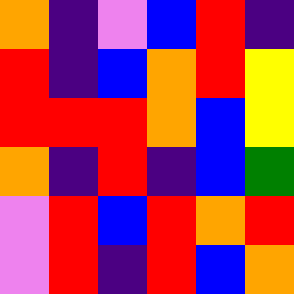[["orange", "indigo", "violet", "blue", "red", "indigo"], ["red", "indigo", "blue", "orange", "red", "yellow"], ["red", "red", "red", "orange", "blue", "yellow"], ["orange", "indigo", "red", "indigo", "blue", "green"], ["violet", "red", "blue", "red", "orange", "red"], ["violet", "red", "indigo", "red", "blue", "orange"]]